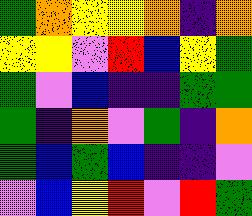[["green", "orange", "yellow", "yellow", "orange", "indigo", "orange"], ["yellow", "yellow", "violet", "red", "blue", "yellow", "green"], ["green", "violet", "blue", "indigo", "indigo", "green", "green"], ["green", "indigo", "orange", "violet", "green", "indigo", "orange"], ["green", "blue", "green", "blue", "indigo", "indigo", "violet"], ["violet", "blue", "yellow", "red", "violet", "red", "green"]]